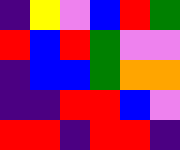[["indigo", "yellow", "violet", "blue", "red", "green"], ["red", "blue", "red", "green", "violet", "violet"], ["indigo", "blue", "blue", "green", "orange", "orange"], ["indigo", "indigo", "red", "red", "blue", "violet"], ["red", "red", "indigo", "red", "red", "indigo"]]